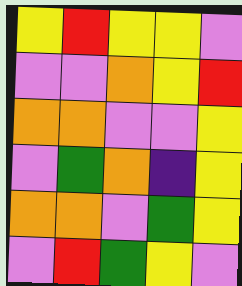[["yellow", "red", "yellow", "yellow", "violet"], ["violet", "violet", "orange", "yellow", "red"], ["orange", "orange", "violet", "violet", "yellow"], ["violet", "green", "orange", "indigo", "yellow"], ["orange", "orange", "violet", "green", "yellow"], ["violet", "red", "green", "yellow", "violet"]]